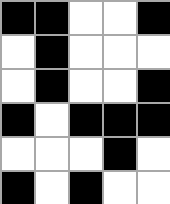[["black", "black", "white", "white", "black"], ["white", "black", "white", "white", "white"], ["white", "black", "white", "white", "black"], ["black", "white", "black", "black", "black"], ["white", "white", "white", "black", "white"], ["black", "white", "black", "white", "white"]]